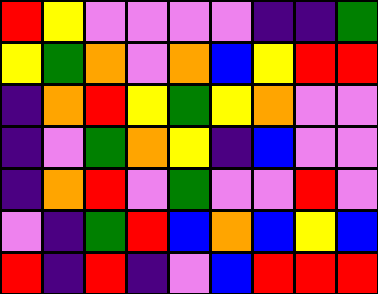[["red", "yellow", "violet", "violet", "violet", "violet", "indigo", "indigo", "green"], ["yellow", "green", "orange", "violet", "orange", "blue", "yellow", "red", "red"], ["indigo", "orange", "red", "yellow", "green", "yellow", "orange", "violet", "violet"], ["indigo", "violet", "green", "orange", "yellow", "indigo", "blue", "violet", "violet"], ["indigo", "orange", "red", "violet", "green", "violet", "violet", "red", "violet"], ["violet", "indigo", "green", "red", "blue", "orange", "blue", "yellow", "blue"], ["red", "indigo", "red", "indigo", "violet", "blue", "red", "red", "red"]]